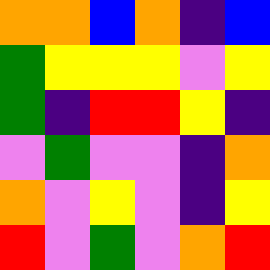[["orange", "orange", "blue", "orange", "indigo", "blue"], ["green", "yellow", "yellow", "yellow", "violet", "yellow"], ["green", "indigo", "red", "red", "yellow", "indigo"], ["violet", "green", "violet", "violet", "indigo", "orange"], ["orange", "violet", "yellow", "violet", "indigo", "yellow"], ["red", "violet", "green", "violet", "orange", "red"]]